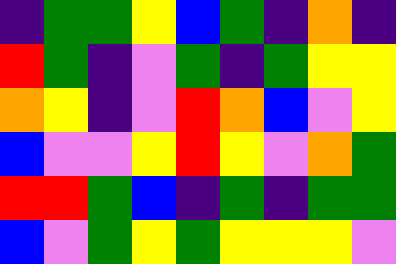[["indigo", "green", "green", "yellow", "blue", "green", "indigo", "orange", "indigo"], ["red", "green", "indigo", "violet", "green", "indigo", "green", "yellow", "yellow"], ["orange", "yellow", "indigo", "violet", "red", "orange", "blue", "violet", "yellow"], ["blue", "violet", "violet", "yellow", "red", "yellow", "violet", "orange", "green"], ["red", "red", "green", "blue", "indigo", "green", "indigo", "green", "green"], ["blue", "violet", "green", "yellow", "green", "yellow", "yellow", "yellow", "violet"]]